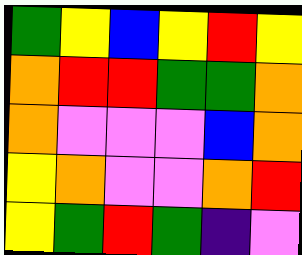[["green", "yellow", "blue", "yellow", "red", "yellow"], ["orange", "red", "red", "green", "green", "orange"], ["orange", "violet", "violet", "violet", "blue", "orange"], ["yellow", "orange", "violet", "violet", "orange", "red"], ["yellow", "green", "red", "green", "indigo", "violet"]]